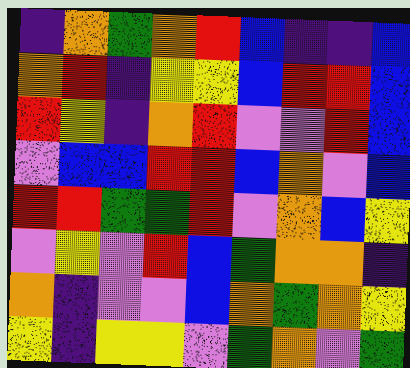[["indigo", "orange", "green", "orange", "red", "blue", "indigo", "indigo", "blue"], ["orange", "red", "indigo", "yellow", "yellow", "blue", "red", "red", "blue"], ["red", "yellow", "indigo", "orange", "red", "violet", "violet", "red", "blue"], ["violet", "blue", "blue", "red", "red", "blue", "orange", "violet", "blue"], ["red", "red", "green", "green", "red", "violet", "orange", "blue", "yellow"], ["violet", "yellow", "violet", "red", "blue", "green", "orange", "orange", "indigo"], ["orange", "indigo", "violet", "violet", "blue", "orange", "green", "orange", "yellow"], ["yellow", "indigo", "yellow", "yellow", "violet", "green", "orange", "violet", "green"]]